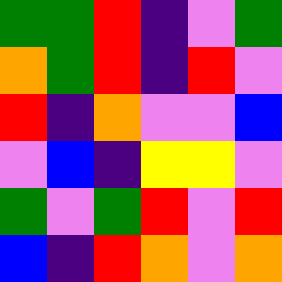[["green", "green", "red", "indigo", "violet", "green"], ["orange", "green", "red", "indigo", "red", "violet"], ["red", "indigo", "orange", "violet", "violet", "blue"], ["violet", "blue", "indigo", "yellow", "yellow", "violet"], ["green", "violet", "green", "red", "violet", "red"], ["blue", "indigo", "red", "orange", "violet", "orange"]]